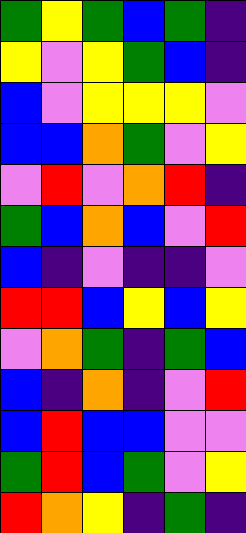[["green", "yellow", "green", "blue", "green", "indigo"], ["yellow", "violet", "yellow", "green", "blue", "indigo"], ["blue", "violet", "yellow", "yellow", "yellow", "violet"], ["blue", "blue", "orange", "green", "violet", "yellow"], ["violet", "red", "violet", "orange", "red", "indigo"], ["green", "blue", "orange", "blue", "violet", "red"], ["blue", "indigo", "violet", "indigo", "indigo", "violet"], ["red", "red", "blue", "yellow", "blue", "yellow"], ["violet", "orange", "green", "indigo", "green", "blue"], ["blue", "indigo", "orange", "indigo", "violet", "red"], ["blue", "red", "blue", "blue", "violet", "violet"], ["green", "red", "blue", "green", "violet", "yellow"], ["red", "orange", "yellow", "indigo", "green", "indigo"]]